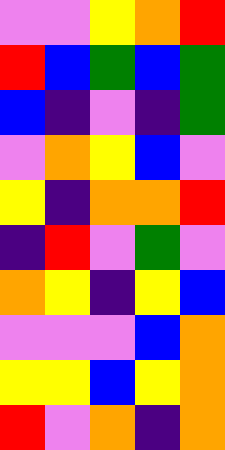[["violet", "violet", "yellow", "orange", "red"], ["red", "blue", "green", "blue", "green"], ["blue", "indigo", "violet", "indigo", "green"], ["violet", "orange", "yellow", "blue", "violet"], ["yellow", "indigo", "orange", "orange", "red"], ["indigo", "red", "violet", "green", "violet"], ["orange", "yellow", "indigo", "yellow", "blue"], ["violet", "violet", "violet", "blue", "orange"], ["yellow", "yellow", "blue", "yellow", "orange"], ["red", "violet", "orange", "indigo", "orange"]]